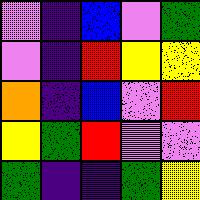[["violet", "indigo", "blue", "violet", "green"], ["violet", "indigo", "red", "yellow", "yellow"], ["orange", "indigo", "blue", "violet", "red"], ["yellow", "green", "red", "violet", "violet"], ["green", "indigo", "indigo", "green", "yellow"]]